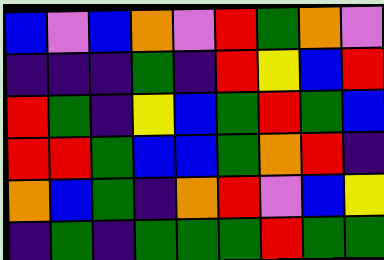[["blue", "violet", "blue", "orange", "violet", "red", "green", "orange", "violet"], ["indigo", "indigo", "indigo", "green", "indigo", "red", "yellow", "blue", "red"], ["red", "green", "indigo", "yellow", "blue", "green", "red", "green", "blue"], ["red", "red", "green", "blue", "blue", "green", "orange", "red", "indigo"], ["orange", "blue", "green", "indigo", "orange", "red", "violet", "blue", "yellow"], ["indigo", "green", "indigo", "green", "green", "green", "red", "green", "green"]]